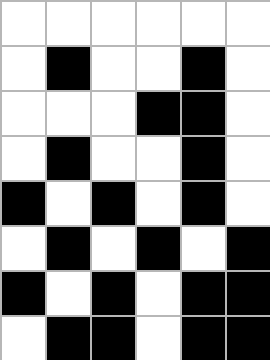[["white", "white", "white", "white", "white", "white"], ["white", "black", "white", "white", "black", "white"], ["white", "white", "white", "black", "black", "white"], ["white", "black", "white", "white", "black", "white"], ["black", "white", "black", "white", "black", "white"], ["white", "black", "white", "black", "white", "black"], ["black", "white", "black", "white", "black", "black"], ["white", "black", "black", "white", "black", "black"]]